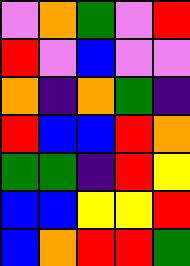[["violet", "orange", "green", "violet", "red"], ["red", "violet", "blue", "violet", "violet"], ["orange", "indigo", "orange", "green", "indigo"], ["red", "blue", "blue", "red", "orange"], ["green", "green", "indigo", "red", "yellow"], ["blue", "blue", "yellow", "yellow", "red"], ["blue", "orange", "red", "red", "green"]]